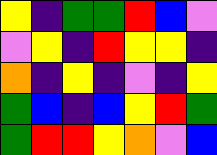[["yellow", "indigo", "green", "green", "red", "blue", "violet"], ["violet", "yellow", "indigo", "red", "yellow", "yellow", "indigo"], ["orange", "indigo", "yellow", "indigo", "violet", "indigo", "yellow"], ["green", "blue", "indigo", "blue", "yellow", "red", "green"], ["green", "red", "red", "yellow", "orange", "violet", "blue"]]